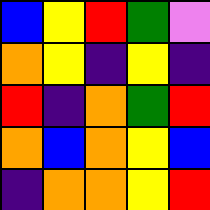[["blue", "yellow", "red", "green", "violet"], ["orange", "yellow", "indigo", "yellow", "indigo"], ["red", "indigo", "orange", "green", "red"], ["orange", "blue", "orange", "yellow", "blue"], ["indigo", "orange", "orange", "yellow", "red"]]